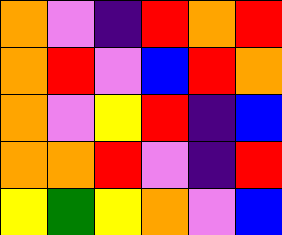[["orange", "violet", "indigo", "red", "orange", "red"], ["orange", "red", "violet", "blue", "red", "orange"], ["orange", "violet", "yellow", "red", "indigo", "blue"], ["orange", "orange", "red", "violet", "indigo", "red"], ["yellow", "green", "yellow", "orange", "violet", "blue"]]